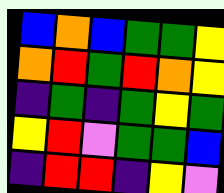[["blue", "orange", "blue", "green", "green", "yellow"], ["orange", "red", "green", "red", "orange", "yellow"], ["indigo", "green", "indigo", "green", "yellow", "green"], ["yellow", "red", "violet", "green", "green", "blue"], ["indigo", "red", "red", "indigo", "yellow", "violet"]]